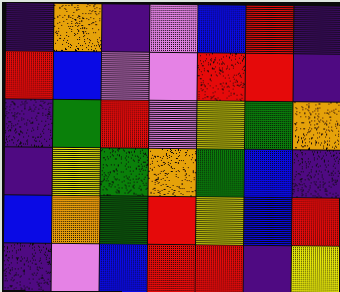[["indigo", "orange", "indigo", "violet", "blue", "red", "indigo"], ["red", "blue", "violet", "violet", "red", "red", "indigo"], ["indigo", "green", "red", "violet", "yellow", "green", "orange"], ["indigo", "yellow", "green", "orange", "green", "blue", "indigo"], ["blue", "orange", "green", "red", "yellow", "blue", "red"], ["indigo", "violet", "blue", "red", "red", "indigo", "yellow"]]